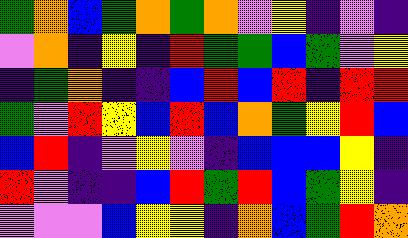[["green", "orange", "blue", "green", "orange", "green", "orange", "violet", "yellow", "indigo", "violet", "indigo"], ["violet", "orange", "indigo", "yellow", "indigo", "red", "green", "green", "blue", "green", "violet", "yellow"], ["indigo", "green", "orange", "indigo", "indigo", "blue", "red", "blue", "red", "indigo", "red", "red"], ["green", "violet", "red", "yellow", "blue", "red", "blue", "orange", "green", "yellow", "red", "blue"], ["blue", "red", "indigo", "violet", "yellow", "violet", "indigo", "blue", "blue", "blue", "yellow", "indigo"], ["red", "violet", "indigo", "indigo", "blue", "red", "green", "red", "blue", "green", "yellow", "indigo"], ["violet", "violet", "violet", "blue", "yellow", "yellow", "indigo", "orange", "blue", "green", "red", "orange"]]